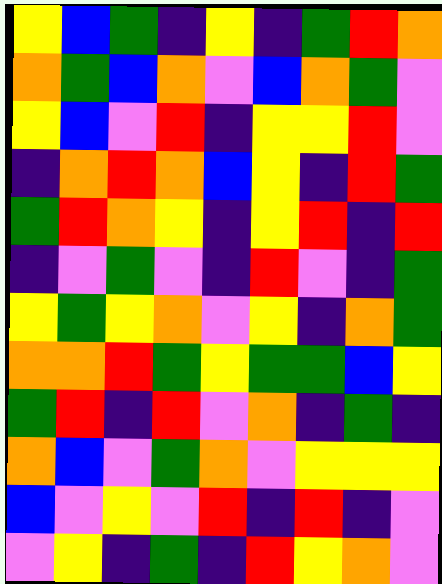[["yellow", "blue", "green", "indigo", "yellow", "indigo", "green", "red", "orange"], ["orange", "green", "blue", "orange", "violet", "blue", "orange", "green", "violet"], ["yellow", "blue", "violet", "red", "indigo", "yellow", "yellow", "red", "violet"], ["indigo", "orange", "red", "orange", "blue", "yellow", "indigo", "red", "green"], ["green", "red", "orange", "yellow", "indigo", "yellow", "red", "indigo", "red"], ["indigo", "violet", "green", "violet", "indigo", "red", "violet", "indigo", "green"], ["yellow", "green", "yellow", "orange", "violet", "yellow", "indigo", "orange", "green"], ["orange", "orange", "red", "green", "yellow", "green", "green", "blue", "yellow"], ["green", "red", "indigo", "red", "violet", "orange", "indigo", "green", "indigo"], ["orange", "blue", "violet", "green", "orange", "violet", "yellow", "yellow", "yellow"], ["blue", "violet", "yellow", "violet", "red", "indigo", "red", "indigo", "violet"], ["violet", "yellow", "indigo", "green", "indigo", "red", "yellow", "orange", "violet"]]